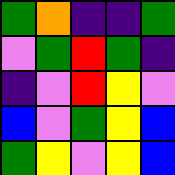[["green", "orange", "indigo", "indigo", "green"], ["violet", "green", "red", "green", "indigo"], ["indigo", "violet", "red", "yellow", "violet"], ["blue", "violet", "green", "yellow", "blue"], ["green", "yellow", "violet", "yellow", "blue"]]